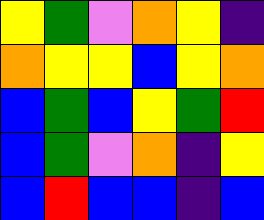[["yellow", "green", "violet", "orange", "yellow", "indigo"], ["orange", "yellow", "yellow", "blue", "yellow", "orange"], ["blue", "green", "blue", "yellow", "green", "red"], ["blue", "green", "violet", "orange", "indigo", "yellow"], ["blue", "red", "blue", "blue", "indigo", "blue"]]